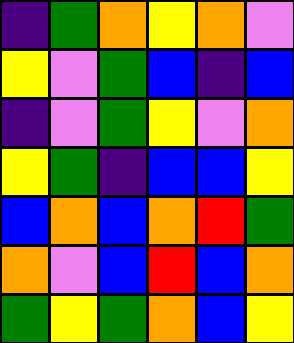[["indigo", "green", "orange", "yellow", "orange", "violet"], ["yellow", "violet", "green", "blue", "indigo", "blue"], ["indigo", "violet", "green", "yellow", "violet", "orange"], ["yellow", "green", "indigo", "blue", "blue", "yellow"], ["blue", "orange", "blue", "orange", "red", "green"], ["orange", "violet", "blue", "red", "blue", "orange"], ["green", "yellow", "green", "orange", "blue", "yellow"]]